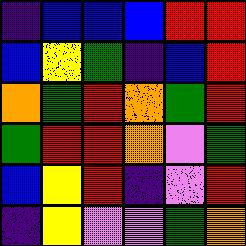[["indigo", "blue", "blue", "blue", "red", "red"], ["blue", "yellow", "green", "indigo", "blue", "red"], ["orange", "green", "red", "orange", "green", "red"], ["green", "red", "red", "orange", "violet", "green"], ["blue", "yellow", "red", "indigo", "violet", "red"], ["indigo", "yellow", "violet", "violet", "green", "orange"]]